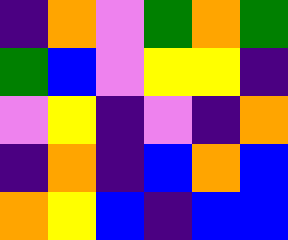[["indigo", "orange", "violet", "green", "orange", "green"], ["green", "blue", "violet", "yellow", "yellow", "indigo"], ["violet", "yellow", "indigo", "violet", "indigo", "orange"], ["indigo", "orange", "indigo", "blue", "orange", "blue"], ["orange", "yellow", "blue", "indigo", "blue", "blue"]]